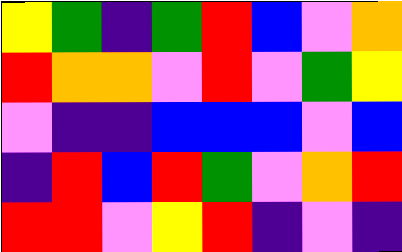[["yellow", "green", "indigo", "green", "red", "blue", "violet", "orange"], ["red", "orange", "orange", "violet", "red", "violet", "green", "yellow"], ["violet", "indigo", "indigo", "blue", "blue", "blue", "violet", "blue"], ["indigo", "red", "blue", "red", "green", "violet", "orange", "red"], ["red", "red", "violet", "yellow", "red", "indigo", "violet", "indigo"]]